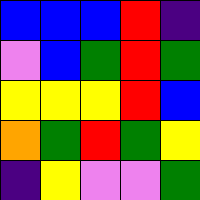[["blue", "blue", "blue", "red", "indigo"], ["violet", "blue", "green", "red", "green"], ["yellow", "yellow", "yellow", "red", "blue"], ["orange", "green", "red", "green", "yellow"], ["indigo", "yellow", "violet", "violet", "green"]]